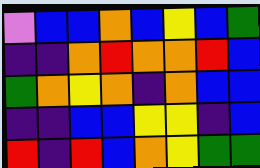[["violet", "blue", "blue", "orange", "blue", "yellow", "blue", "green"], ["indigo", "indigo", "orange", "red", "orange", "orange", "red", "blue"], ["green", "orange", "yellow", "orange", "indigo", "orange", "blue", "blue"], ["indigo", "indigo", "blue", "blue", "yellow", "yellow", "indigo", "blue"], ["red", "indigo", "red", "blue", "orange", "yellow", "green", "green"]]